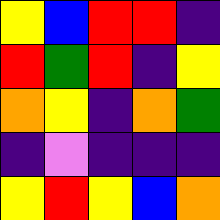[["yellow", "blue", "red", "red", "indigo"], ["red", "green", "red", "indigo", "yellow"], ["orange", "yellow", "indigo", "orange", "green"], ["indigo", "violet", "indigo", "indigo", "indigo"], ["yellow", "red", "yellow", "blue", "orange"]]